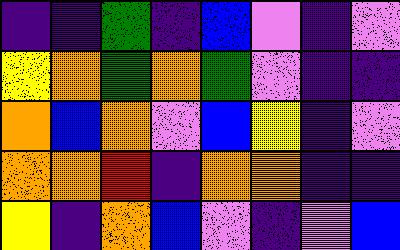[["indigo", "indigo", "green", "indigo", "blue", "violet", "indigo", "violet"], ["yellow", "orange", "green", "orange", "green", "violet", "indigo", "indigo"], ["orange", "blue", "orange", "violet", "blue", "yellow", "indigo", "violet"], ["orange", "orange", "red", "indigo", "orange", "orange", "indigo", "indigo"], ["yellow", "indigo", "orange", "blue", "violet", "indigo", "violet", "blue"]]